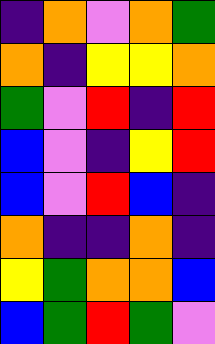[["indigo", "orange", "violet", "orange", "green"], ["orange", "indigo", "yellow", "yellow", "orange"], ["green", "violet", "red", "indigo", "red"], ["blue", "violet", "indigo", "yellow", "red"], ["blue", "violet", "red", "blue", "indigo"], ["orange", "indigo", "indigo", "orange", "indigo"], ["yellow", "green", "orange", "orange", "blue"], ["blue", "green", "red", "green", "violet"]]